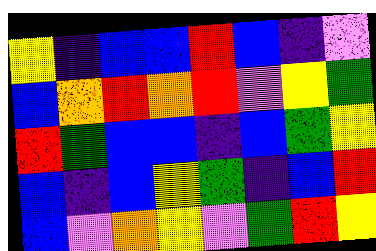[["yellow", "indigo", "blue", "blue", "red", "blue", "indigo", "violet"], ["blue", "orange", "red", "orange", "red", "violet", "yellow", "green"], ["red", "green", "blue", "blue", "indigo", "blue", "green", "yellow"], ["blue", "indigo", "blue", "yellow", "green", "indigo", "blue", "red"], ["blue", "violet", "orange", "yellow", "violet", "green", "red", "yellow"]]